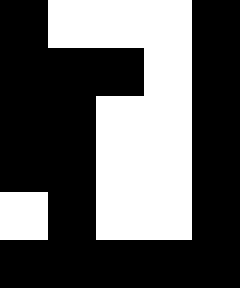[["black", "white", "white", "white", "black"], ["black", "black", "black", "white", "black"], ["black", "black", "white", "white", "black"], ["black", "black", "white", "white", "black"], ["white", "black", "white", "white", "black"], ["black", "black", "black", "black", "black"]]